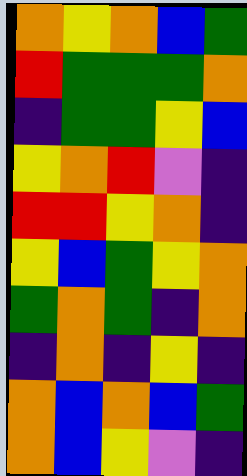[["orange", "yellow", "orange", "blue", "green"], ["red", "green", "green", "green", "orange"], ["indigo", "green", "green", "yellow", "blue"], ["yellow", "orange", "red", "violet", "indigo"], ["red", "red", "yellow", "orange", "indigo"], ["yellow", "blue", "green", "yellow", "orange"], ["green", "orange", "green", "indigo", "orange"], ["indigo", "orange", "indigo", "yellow", "indigo"], ["orange", "blue", "orange", "blue", "green"], ["orange", "blue", "yellow", "violet", "indigo"]]